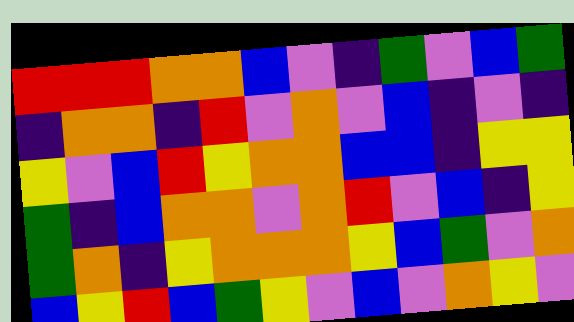[["red", "red", "red", "orange", "orange", "blue", "violet", "indigo", "green", "violet", "blue", "green"], ["indigo", "orange", "orange", "indigo", "red", "violet", "orange", "violet", "blue", "indigo", "violet", "indigo"], ["yellow", "violet", "blue", "red", "yellow", "orange", "orange", "blue", "blue", "indigo", "yellow", "yellow"], ["green", "indigo", "blue", "orange", "orange", "violet", "orange", "red", "violet", "blue", "indigo", "yellow"], ["green", "orange", "indigo", "yellow", "orange", "orange", "orange", "yellow", "blue", "green", "violet", "orange"], ["blue", "yellow", "red", "blue", "green", "yellow", "violet", "blue", "violet", "orange", "yellow", "violet"]]